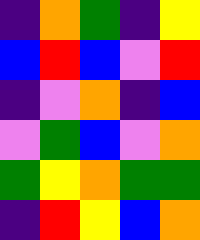[["indigo", "orange", "green", "indigo", "yellow"], ["blue", "red", "blue", "violet", "red"], ["indigo", "violet", "orange", "indigo", "blue"], ["violet", "green", "blue", "violet", "orange"], ["green", "yellow", "orange", "green", "green"], ["indigo", "red", "yellow", "blue", "orange"]]